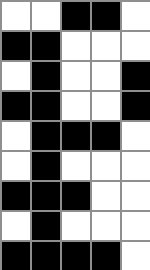[["white", "white", "black", "black", "white"], ["black", "black", "white", "white", "white"], ["white", "black", "white", "white", "black"], ["black", "black", "white", "white", "black"], ["white", "black", "black", "black", "white"], ["white", "black", "white", "white", "white"], ["black", "black", "black", "white", "white"], ["white", "black", "white", "white", "white"], ["black", "black", "black", "black", "white"]]